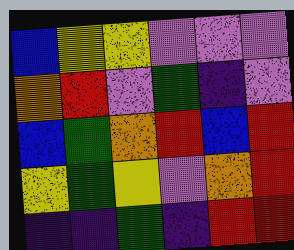[["blue", "yellow", "yellow", "violet", "violet", "violet"], ["orange", "red", "violet", "green", "indigo", "violet"], ["blue", "green", "orange", "red", "blue", "red"], ["yellow", "green", "yellow", "violet", "orange", "red"], ["indigo", "indigo", "green", "indigo", "red", "red"]]